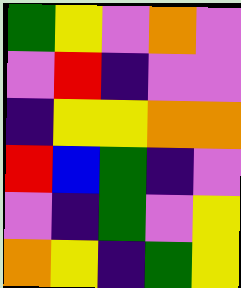[["green", "yellow", "violet", "orange", "violet"], ["violet", "red", "indigo", "violet", "violet"], ["indigo", "yellow", "yellow", "orange", "orange"], ["red", "blue", "green", "indigo", "violet"], ["violet", "indigo", "green", "violet", "yellow"], ["orange", "yellow", "indigo", "green", "yellow"]]